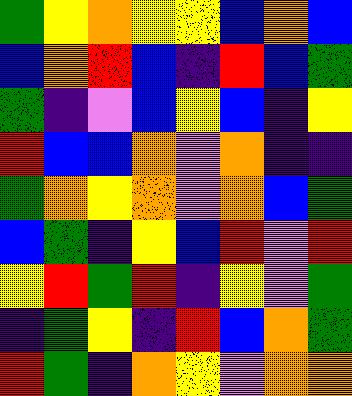[["green", "yellow", "orange", "yellow", "yellow", "blue", "orange", "blue"], ["blue", "orange", "red", "blue", "indigo", "red", "blue", "green"], ["green", "indigo", "violet", "blue", "yellow", "blue", "indigo", "yellow"], ["red", "blue", "blue", "orange", "violet", "orange", "indigo", "indigo"], ["green", "orange", "yellow", "orange", "violet", "orange", "blue", "green"], ["blue", "green", "indigo", "yellow", "blue", "red", "violet", "red"], ["yellow", "red", "green", "red", "indigo", "yellow", "violet", "green"], ["indigo", "green", "yellow", "indigo", "red", "blue", "orange", "green"], ["red", "green", "indigo", "orange", "yellow", "violet", "orange", "orange"]]